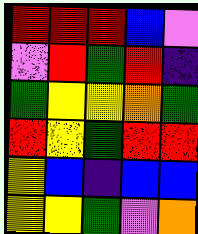[["red", "red", "red", "blue", "violet"], ["violet", "red", "green", "red", "indigo"], ["green", "yellow", "yellow", "orange", "green"], ["red", "yellow", "green", "red", "red"], ["yellow", "blue", "indigo", "blue", "blue"], ["yellow", "yellow", "green", "violet", "orange"]]